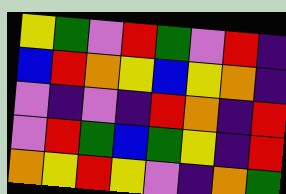[["yellow", "green", "violet", "red", "green", "violet", "red", "indigo"], ["blue", "red", "orange", "yellow", "blue", "yellow", "orange", "indigo"], ["violet", "indigo", "violet", "indigo", "red", "orange", "indigo", "red"], ["violet", "red", "green", "blue", "green", "yellow", "indigo", "red"], ["orange", "yellow", "red", "yellow", "violet", "indigo", "orange", "green"]]